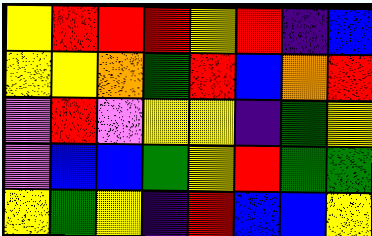[["yellow", "red", "red", "red", "yellow", "red", "indigo", "blue"], ["yellow", "yellow", "orange", "green", "red", "blue", "orange", "red"], ["violet", "red", "violet", "yellow", "yellow", "indigo", "green", "yellow"], ["violet", "blue", "blue", "green", "yellow", "red", "green", "green"], ["yellow", "green", "yellow", "indigo", "red", "blue", "blue", "yellow"]]